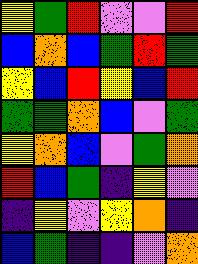[["yellow", "green", "red", "violet", "violet", "red"], ["blue", "orange", "blue", "green", "red", "green"], ["yellow", "blue", "red", "yellow", "blue", "red"], ["green", "green", "orange", "blue", "violet", "green"], ["yellow", "orange", "blue", "violet", "green", "orange"], ["red", "blue", "green", "indigo", "yellow", "violet"], ["indigo", "yellow", "violet", "yellow", "orange", "indigo"], ["blue", "green", "indigo", "indigo", "violet", "orange"]]